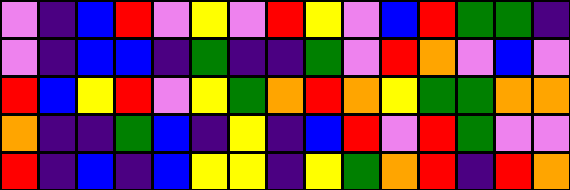[["violet", "indigo", "blue", "red", "violet", "yellow", "violet", "red", "yellow", "violet", "blue", "red", "green", "green", "indigo"], ["violet", "indigo", "blue", "blue", "indigo", "green", "indigo", "indigo", "green", "violet", "red", "orange", "violet", "blue", "violet"], ["red", "blue", "yellow", "red", "violet", "yellow", "green", "orange", "red", "orange", "yellow", "green", "green", "orange", "orange"], ["orange", "indigo", "indigo", "green", "blue", "indigo", "yellow", "indigo", "blue", "red", "violet", "red", "green", "violet", "violet"], ["red", "indigo", "blue", "indigo", "blue", "yellow", "yellow", "indigo", "yellow", "green", "orange", "red", "indigo", "red", "orange"]]